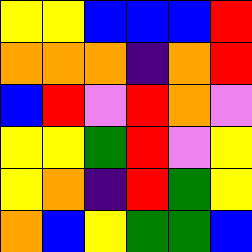[["yellow", "yellow", "blue", "blue", "blue", "red"], ["orange", "orange", "orange", "indigo", "orange", "red"], ["blue", "red", "violet", "red", "orange", "violet"], ["yellow", "yellow", "green", "red", "violet", "yellow"], ["yellow", "orange", "indigo", "red", "green", "yellow"], ["orange", "blue", "yellow", "green", "green", "blue"]]